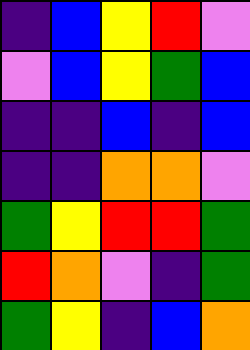[["indigo", "blue", "yellow", "red", "violet"], ["violet", "blue", "yellow", "green", "blue"], ["indigo", "indigo", "blue", "indigo", "blue"], ["indigo", "indigo", "orange", "orange", "violet"], ["green", "yellow", "red", "red", "green"], ["red", "orange", "violet", "indigo", "green"], ["green", "yellow", "indigo", "blue", "orange"]]